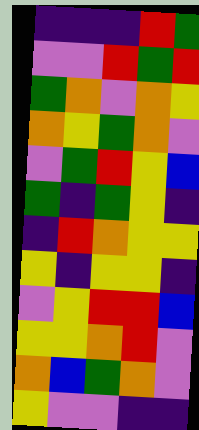[["indigo", "indigo", "indigo", "red", "green"], ["violet", "violet", "red", "green", "red"], ["green", "orange", "violet", "orange", "yellow"], ["orange", "yellow", "green", "orange", "violet"], ["violet", "green", "red", "yellow", "blue"], ["green", "indigo", "green", "yellow", "indigo"], ["indigo", "red", "orange", "yellow", "yellow"], ["yellow", "indigo", "yellow", "yellow", "indigo"], ["violet", "yellow", "red", "red", "blue"], ["yellow", "yellow", "orange", "red", "violet"], ["orange", "blue", "green", "orange", "violet"], ["yellow", "violet", "violet", "indigo", "indigo"]]